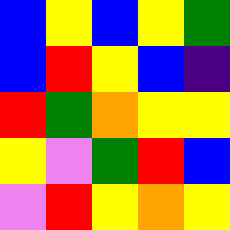[["blue", "yellow", "blue", "yellow", "green"], ["blue", "red", "yellow", "blue", "indigo"], ["red", "green", "orange", "yellow", "yellow"], ["yellow", "violet", "green", "red", "blue"], ["violet", "red", "yellow", "orange", "yellow"]]